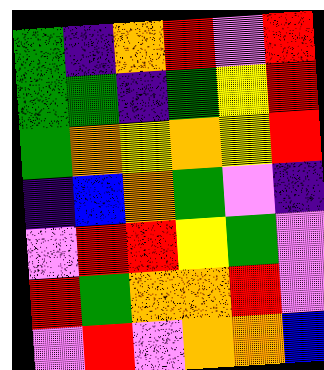[["green", "indigo", "orange", "red", "violet", "red"], ["green", "green", "indigo", "green", "yellow", "red"], ["green", "orange", "yellow", "orange", "yellow", "red"], ["indigo", "blue", "orange", "green", "violet", "indigo"], ["violet", "red", "red", "yellow", "green", "violet"], ["red", "green", "orange", "orange", "red", "violet"], ["violet", "red", "violet", "orange", "orange", "blue"]]